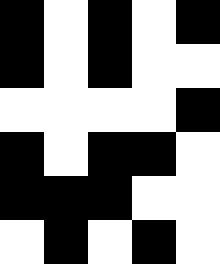[["black", "white", "black", "white", "black"], ["black", "white", "black", "white", "white"], ["white", "white", "white", "white", "black"], ["black", "white", "black", "black", "white"], ["black", "black", "black", "white", "white"], ["white", "black", "white", "black", "white"]]